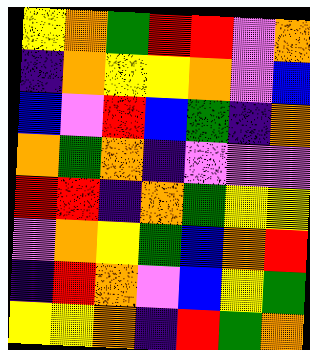[["yellow", "orange", "green", "red", "red", "violet", "orange"], ["indigo", "orange", "yellow", "yellow", "orange", "violet", "blue"], ["blue", "violet", "red", "blue", "green", "indigo", "orange"], ["orange", "green", "orange", "indigo", "violet", "violet", "violet"], ["red", "red", "indigo", "orange", "green", "yellow", "yellow"], ["violet", "orange", "yellow", "green", "blue", "orange", "red"], ["indigo", "red", "orange", "violet", "blue", "yellow", "green"], ["yellow", "yellow", "orange", "indigo", "red", "green", "orange"]]